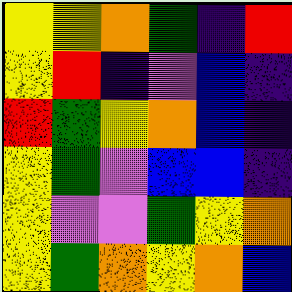[["yellow", "yellow", "orange", "green", "indigo", "red"], ["yellow", "red", "indigo", "violet", "blue", "indigo"], ["red", "green", "yellow", "orange", "blue", "indigo"], ["yellow", "green", "violet", "blue", "blue", "indigo"], ["yellow", "violet", "violet", "green", "yellow", "orange"], ["yellow", "green", "orange", "yellow", "orange", "blue"]]